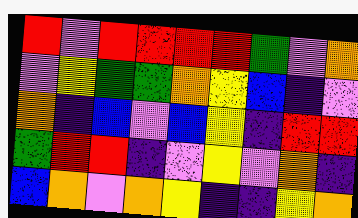[["red", "violet", "red", "red", "red", "red", "green", "violet", "orange"], ["violet", "yellow", "green", "green", "orange", "yellow", "blue", "indigo", "violet"], ["orange", "indigo", "blue", "violet", "blue", "yellow", "indigo", "red", "red"], ["green", "red", "red", "indigo", "violet", "yellow", "violet", "orange", "indigo"], ["blue", "orange", "violet", "orange", "yellow", "indigo", "indigo", "yellow", "orange"]]